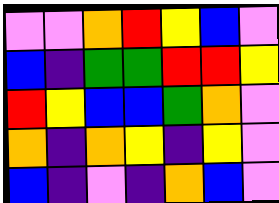[["violet", "violet", "orange", "red", "yellow", "blue", "violet"], ["blue", "indigo", "green", "green", "red", "red", "yellow"], ["red", "yellow", "blue", "blue", "green", "orange", "violet"], ["orange", "indigo", "orange", "yellow", "indigo", "yellow", "violet"], ["blue", "indigo", "violet", "indigo", "orange", "blue", "violet"]]